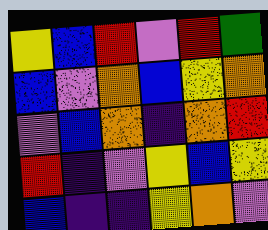[["yellow", "blue", "red", "violet", "red", "green"], ["blue", "violet", "orange", "blue", "yellow", "orange"], ["violet", "blue", "orange", "indigo", "orange", "red"], ["red", "indigo", "violet", "yellow", "blue", "yellow"], ["blue", "indigo", "indigo", "yellow", "orange", "violet"]]